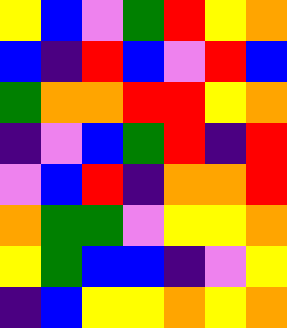[["yellow", "blue", "violet", "green", "red", "yellow", "orange"], ["blue", "indigo", "red", "blue", "violet", "red", "blue"], ["green", "orange", "orange", "red", "red", "yellow", "orange"], ["indigo", "violet", "blue", "green", "red", "indigo", "red"], ["violet", "blue", "red", "indigo", "orange", "orange", "red"], ["orange", "green", "green", "violet", "yellow", "yellow", "orange"], ["yellow", "green", "blue", "blue", "indigo", "violet", "yellow"], ["indigo", "blue", "yellow", "yellow", "orange", "yellow", "orange"]]